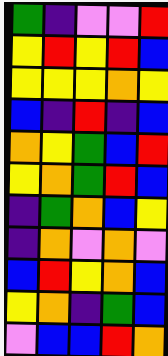[["green", "indigo", "violet", "violet", "red"], ["yellow", "red", "yellow", "red", "blue"], ["yellow", "yellow", "yellow", "orange", "yellow"], ["blue", "indigo", "red", "indigo", "blue"], ["orange", "yellow", "green", "blue", "red"], ["yellow", "orange", "green", "red", "blue"], ["indigo", "green", "orange", "blue", "yellow"], ["indigo", "orange", "violet", "orange", "violet"], ["blue", "red", "yellow", "orange", "blue"], ["yellow", "orange", "indigo", "green", "blue"], ["violet", "blue", "blue", "red", "orange"]]